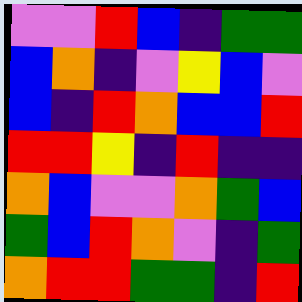[["violet", "violet", "red", "blue", "indigo", "green", "green"], ["blue", "orange", "indigo", "violet", "yellow", "blue", "violet"], ["blue", "indigo", "red", "orange", "blue", "blue", "red"], ["red", "red", "yellow", "indigo", "red", "indigo", "indigo"], ["orange", "blue", "violet", "violet", "orange", "green", "blue"], ["green", "blue", "red", "orange", "violet", "indigo", "green"], ["orange", "red", "red", "green", "green", "indigo", "red"]]